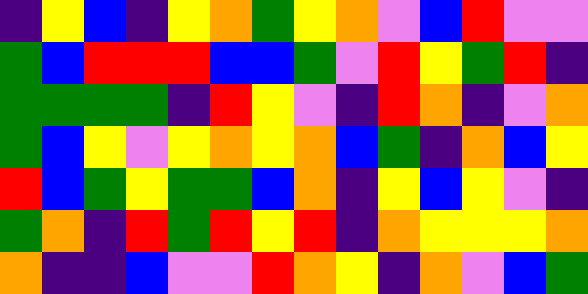[["indigo", "yellow", "blue", "indigo", "yellow", "orange", "green", "yellow", "orange", "violet", "blue", "red", "violet", "violet"], ["green", "blue", "red", "red", "red", "blue", "blue", "green", "violet", "red", "yellow", "green", "red", "indigo"], ["green", "green", "green", "green", "indigo", "red", "yellow", "violet", "indigo", "red", "orange", "indigo", "violet", "orange"], ["green", "blue", "yellow", "violet", "yellow", "orange", "yellow", "orange", "blue", "green", "indigo", "orange", "blue", "yellow"], ["red", "blue", "green", "yellow", "green", "green", "blue", "orange", "indigo", "yellow", "blue", "yellow", "violet", "indigo"], ["green", "orange", "indigo", "red", "green", "red", "yellow", "red", "indigo", "orange", "yellow", "yellow", "yellow", "orange"], ["orange", "indigo", "indigo", "blue", "violet", "violet", "red", "orange", "yellow", "indigo", "orange", "violet", "blue", "green"]]